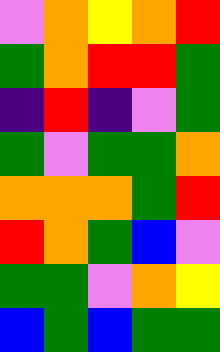[["violet", "orange", "yellow", "orange", "red"], ["green", "orange", "red", "red", "green"], ["indigo", "red", "indigo", "violet", "green"], ["green", "violet", "green", "green", "orange"], ["orange", "orange", "orange", "green", "red"], ["red", "orange", "green", "blue", "violet"], ["green", "green", "violet", "orange", "yellow"], ["blue", "green", "blue", "green", "green"]]